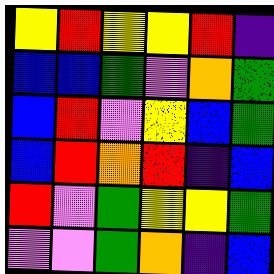[["yellow", "red", "yellow", "yellow", "red", "indigo"], ["blue", "blue", "green", "violet", "orange", "green"], ["blue", "red", "violet", "yellow", "blue", "green"], ["blue", "red", "orange", "red", "indigo", "blue"], ["red", "violet", "green", "yellow", "yellow", "green"], ["violet", "violet", "green", "orange", "indigo", "blue"]]